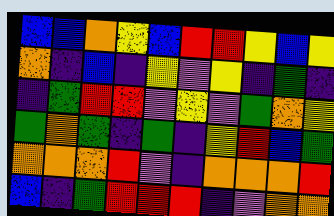[["blue", "blue", "orange", "yellow", "blue", "red", "red", "yellow", "blue", "yellow"], ["orange", "indigo", "blue", "indigo", "yellow", "violet", "yellow", "indigo", "green", "indigo"], ["indigo", "green", "red", "red", "violet", "yellow", "violet", "green", "orange", "yellow"], ["green", "orange", "green", "indigo", "green", "indigo", "yellow", "red", "blue", "green"], ["orange", "orange", "orange", "red", "violet", "indigo", "orange", "orange", "orange", "red"], ["blue", "indigo", "green", "red", "red", "red", "indigo", "violet", "orange", "orange"]]